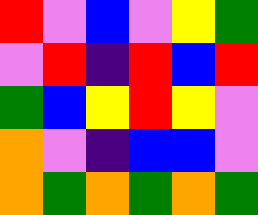[["red", "violet", "blue", "violet", "yellow", "green"], ["violet", "red", "indigo", "red", "blue", "red"], ["green", "blue", "yellow", "red", "yellow", "violet"], ["orange", "violet", "indigo", "blue", "blue", "violet"], ["orange", "green", "orange", "green", "orange", "green"]]